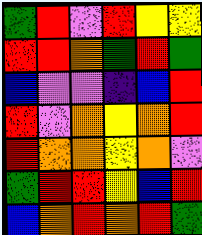[["green", "red", "violet", "red", "yellow", "yellow"], ["red", "red", "orange", "green", "red", "green"], ["blue", "violet", "violet", "indigo", "blue", "red"], ["red", "violet", "orange", "yellow", "orange", "red"], ["red", "orange", "orange", "yellow", "orange", "violet"], ["green", "red", "red", "yellow", "blue", "red"], ["blue", "orange", "red", "orange", "red", "green"]]